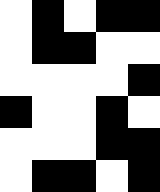[["white", "black", "white", "black", "black"], ["white", "black", "black", "white", "white"], ["white", "white", "white", "white", "black"], ["black", "white", "white", "black", "white"], ["white", "white", "white", "black", "black"], ["white", "black", "black", "white", "black"]]